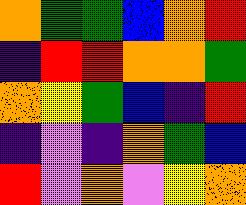[["orange", "green", "green", "blue", "orange", "red"], ["indigo", "red", "red", "orange", "orange", "green"], ["orange", "yellow", "green", "blue", "indigo", "red"], ["indigo", "violet", "indigo", "orange", "green", "blue"], ["red", "violet", "orange", "violet", "yellow", "orange"]]